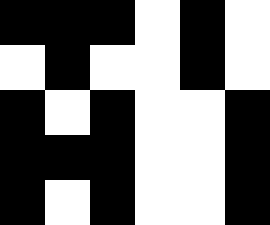[["black", "black", "black", "white", "black", "white"], ["white", "black", "white", "white", "black", "white"], ["black", "white", "black", "white", "white", "black"], ["black", "black", "black", "white", "white", "black"], ["black", "white", "black", "white", "white", "black"]]